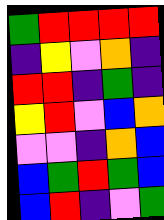[["green", "red", "red", "red", "red"], ["indigo", "yellow", "violet", "orange", "indigo"], ["red", "red", "indigo", "green", "indigo"], ["yellow", "red", "violet", "blue", "orange"], ["violet", "violet", "indigo", "orange", "blue"], ["blue", "green", "red", "green", "blue"], ["blue", "red", "indigo", "violet", "green"]]